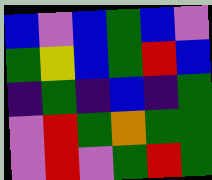[["blue", "violet", "blue", "green", "blue", "violet"], ["green", "yellow", "blue", "green", "red", "blue"], ["indigo", "green", "indigo", "blue", "indigo", "green"], ["violet", "red", "green", "orange", "green", "green"], ["violet", "red", "violet", "green", "red", "green"]]